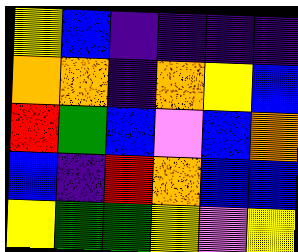[["yellow", "blue", "indigo", "indigo", "indigo", "indigo"], ["orange", "orange", "indigo", "orange", "yellow", "blue"], ["red", "green", "blue", "violet", "blue", "orange"], ["blue", "indigo", "red", "orange", "blue", "blue"], ["yellow", "green", "green", "yellow", "violet", "yellow"]]